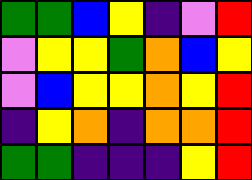[["green", "green", "blue", "yellow", "indigo", "violet", "red"], ["violet", "yellow", "yellow", "green", "orange", "blue", "yellow"], ["violet", "blue", "yellow", "yellow", "orange", "yellow", "red"], ["indigo", "yellow", "orange", "indigo", "orange", "orange", "red"], ["green", "green", "indigo", "indigo", "indigo", "yellow", "red"]]